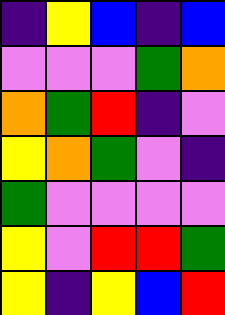[["indigo", "yellow", "blue", "indigo", "blue"], ["violet", "violet", "violet", "green", "orange"], ["orange", "green", "red", "indigo", "violet"], ["yellow", "orange", "green", "violet", "indigo"], ["green", "violet", "violet", "violet", "violet"], ["yellow", "violet", "red", "red", "green"], ["yellow", "indigo", "yellow", "blue", "red"]]